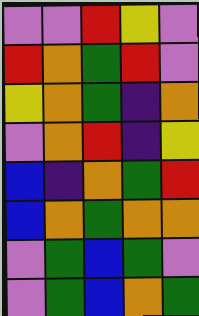[["violet", "violet", "red", "yellow", "violet"], ["red", "orange", "green", "red", "violet"], ["yellow", "orange", "green", "indigo", "orange"], ["violet", "orange", "red", "indigo", "yellow"], ["blue", "indigo", "orange", "green", "red"], ["blue", "orange", "green", "orange", "orange"], ["violet", "green", "blue", "green", "violet"], ["violet", "green", "blue", "orange", "green"]]